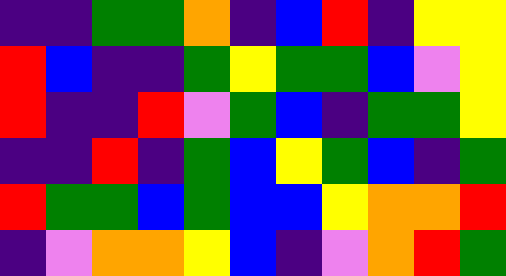[["indigo", "indigo", "green", "green", "orange", "indigo", "blue", "red", "indigo", "yellow", "yellow"], ["red", "blue", "indigo", "indigo", "green", "yellow", "green", "green", "blue", "violet", "yellow"], ["red", "indigo", "indigo", "red", "violet", "green", "blue", "indigo", "green", "green", "yellow"], ["indigo", "indigo", "red", "indigo", "green", "blue", "yellow", "green", "blue", "indigo", "green"], ["red", "green", "green", "blue", "green", "blue", "blue", "yellow", "orange", "orange", "red"], ["indigo", "violet", "orange", "orange", "yellow", "blue", "indigo", "violet", "orange", "red", "green"]]